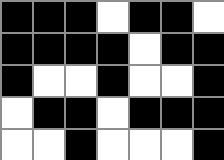[["black", "black", "black", "white", "black", "black", "white"], ["black", "black", "black", "black", "white", "black", "black"], ["black", "white", "white", "black", "white", "white", "black"], ["white", "black", "black", "white", "black", "black", "black"], ["white", "white", "black", "white", "white", "white", "black"]]